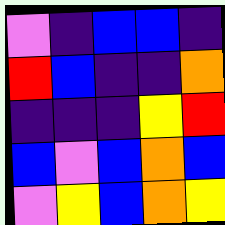[["violet", "indigo", "blue", "blue", "indigo"], ["red", "blue", "indigo", "indigo", "orange"], ["indigo", "indigo", "indigo", "yellow", "red"], ["blue", "violet", "blue", "orange", "blue"], ["violet", "yellow", "blue", "orange", "yellow"]]